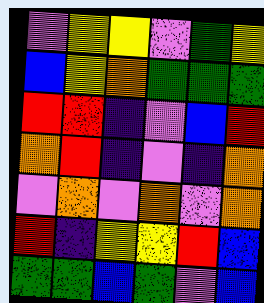[["violet", "yellow", "yellow", "violet", "green", "yellow"], ["blue", "yellow", "orange", "green", "green", "green"], ["red", "red", "indigo", "violet", "blue", "red"], ["orange", "red", "indigo", "violet", "indigo", "orange"], ["violet", "orange", "violet", "orange", "violet", "orange"], ["red", "indigo", "yellow", "yellow", "red", "blue"], ["green", "green", "blue", "green", "violet", "blue"]]